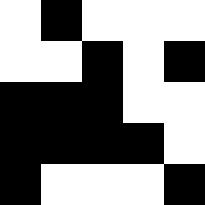[["white", "black", "white", "white", "white"], ["white", "white", "black", "white", "black"], ["black", "black", "black", "white", "white"], ["black", "black", "black", "black", "white"], ["black", "white", "white", "white", "black"]]